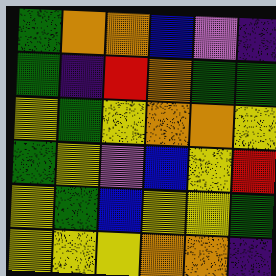[["green", "orange", "orange", "blue", "violet", "indigo"], ["green", "indigo", "red", "orange", "green", "green"], ["yellow", "green", "yellow", "orange", "orange", "yellow"], ["green", "yellow", "violet", "blue", "yellow", "red"], ["yellow", "green", "blue", "yellow", "yellow", "green"], ["yellow", "yellow", "yellow", "orange", "orange", "indigo"]]